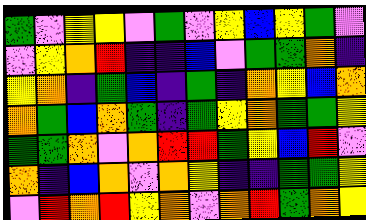[["green", "violet", "yellow", "yellow", "violet", "green", "violet", "yellow", "blue", "yellow", "green", "violet"], ["violet", "yellow", "orange", "red", "indigo", "indigo", "blue", "violet", "green", "green", "orange", "indigo"], ["yellow", "orange", "indigo", "green", "blue", "indigo", "green", "indigo", "orange", "yellow", "blue", "orange"], ["orange", "green", "blue", "orange", "green", "indigo", "green", "yellow", "orange", "green", "green", "yellow"], ["green", "green", "orange", "violet", "orange", "red", "red", "green", "yellow", "blue", "red", "violet"], ["orange", "indigo", "blue", "orange", "violet", "orange", "yellow", "indigo", "indigo", "green", "green", "yellow"], ["violet", "red", "orange", "red", "yellow", "orange", "violet", "orange", "red", "green", "orange", "yellow"]]